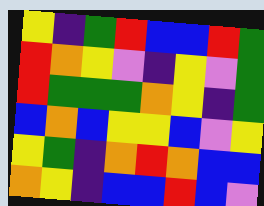[["yellow", "indigo", "green", "red", "blue", "blue", "red", "green"], ["red", "orange", "yellow", "violet", "indigo", "yellow", "violet", "green"], ["red", "green", "green", "green", "orange", "yellow", "indigo", "green"], ["blue", "orange", "blue", "yellow", "yellow", "blue", "violet", "yellow"], ["yellow", "green", "indigo", "orange", "red", "orange", "blue", "blue"], ["orange", "yellow", "indigo", "blue", "blue", "red", "blue", "violet"]]